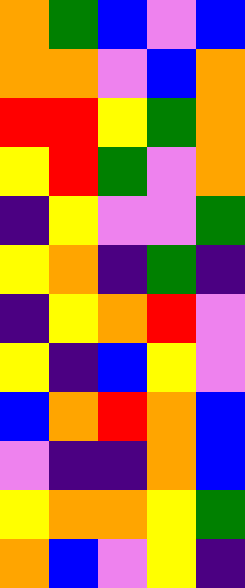[["orange", "green", "blue", "violet", "blue"], ["orange", "orange", "violet", "blue", "orange"], ["red", "red", "yellow", "green", "orange"], ["yellow", "red", "green", "violet", "orange"], ["indigo", "yellow", "violet", "violet", "green"], ["yellow", "orange", "indigo", "green", "indigo"], ["indigo", "yellow", "orange", "red", "violet"], ["yellow", "indigo", "blue", "yellow", "violet"], ["blue", "orange", "red", "orange", "blue"], ["violet", "indigo", "indigo", "orange", "blue"], ["yellow", "orange", "orange", "yellow", "green"], ["orange", "blue", "violet", "yellow", "indigo"]]